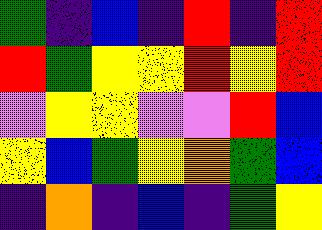[["green", "indigo", "blue", "indigo", "red", "indigo", "red"], ["red", "green", "yellow", "yellow", "red", "yellow", "red"], ["violet", "yellow", "yellow", "violet", "violet", "red", "blue"], ["yellow", "blue", "green", "yellow", "orange", "green", "blue"], ["indigo", "orange", "indigo", "blue", "indigo", "green", "yellow"]]